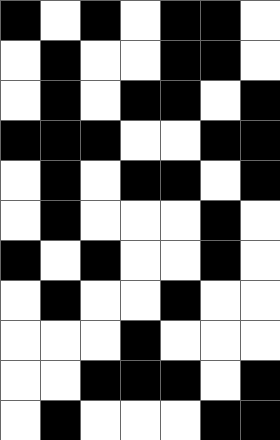[["black", "white", "black", "white", "black", "black", "white"], ["white", "black", "white", "white", "black", "black", "white"], ["white", "black", "white", "black", "black", "white", "black"], ["black", "black", "black", "white", "white", "black", "black"], ["white", "black", "white", "black", "black", "white", "black"], ["white", "black", "white", "white", "white", "black", "white"], ["black", "white", "black", "white", "white", "black", "white"], ["white", "black", "white", "white", "black", "white", "white"], ["white", "white", "white", "black", "white", "white", "white"], ["white", "white", "black", "black", "black", "white", "black"], ["white", "black", "white", "white", "white", "black", "black"]]